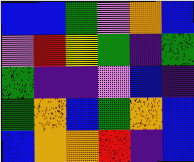[["blue", "blue", "green", "violet", "orange", "blue"], ["violet", "red", "yellow", "green", "indigo", "green"], ["green", "indigo", "indigo", "violet", "blue", "indigo"], ["green", "orange", "blue", "green", "orange", "blue"], ["blue", "orange", "orange", "red", "indigo", "blue"]]